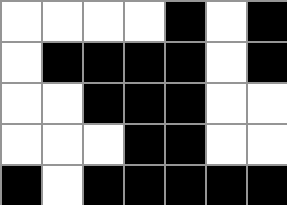[["white", "white", "white", "white", "black", "white", "black"], ["white", "black", "black", "black", "black", "white", "black"], ["white", "white", "black", "black", "black", "white", "white"], ["white", "white", "white", "black", "black", "white", "white"], ["black", "white", "black", "black", "black", "black", "black"]]